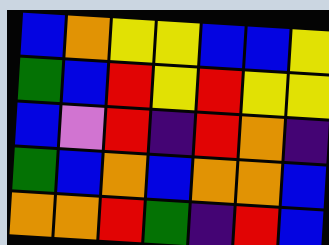[["blue", "orange", "yellow", "yellow", "blue", "blue", "yellow"], ["green", "blue", "red", "yellow", "red", "yellow", "yellow"], ["blue", "violet", "red", "indigo", "red", "orange", "indigo"], ["green", "blue", "orange", "blue", "orange", "orange", "blue"], ["orange", "orange", "red", "green", "indigo", "red", "blue"]]